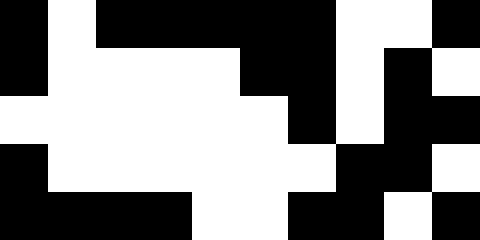[["black", "white", "black", "black", "black", "black", "black", "white", "white", "black"], ["black", "white", "white", "white", "white", "black", "black", "white", "black", "white"], ["white", "white", "white", "white", "white", "white", "black", "white", "black", "black"], ["black", "white", "white", "white", "white", "white", "white", "black", "black", "white"], ["black", "black", "black", "black", "white", "white", "black", "black", "white", "black"]]